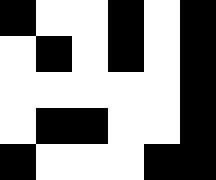[["black", "white", "white", "black", "white", "black"], ["white", "black", "white", "black", "white", "black"], ["white", "white", "white", "white", "white", "black"], ["white", "black", "black", "white", "white", "black"], ["black", "white", "white", "white", "black", "black"]]